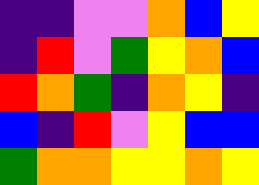[["indigo", "indigo", "violet", "violet", "orange", "blue", "yellow"], ["indigo", "red", "violet", "green", "yellow", "orange", "blue"], ["red", "orange", "green", "indigo", "orange", "yellow", "indigo"], ["blue", "indigo", "red", "violet", "yellow", "blue", "blue"], ["green", "orange", "orange", "yellow", "yellow", "orange", "yellow"]]